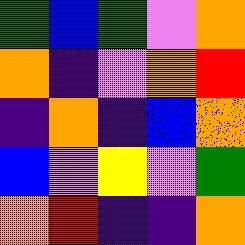[["green", "blue", "green", "violet", "orange"], ["orange", "indigo", "violet", "orange", "red"], ["indigo", "orange", "indigo", "blue", "orange"], ["blue", "violet", "yellow", "violet", "green"], ["orange", "red", "indigo", "indigo", "orange"]]